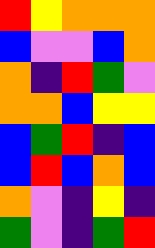[["red", "yellow", "orange", "orange", "orange"], ["blue", "violet", "violet", "blue", "orange"], ["orange", "indigo", "red", "green", "violet"], ["orange", "orange", "blue", "yellow", "yellow"], ["blue", "green", "red", "indigo", "blue"], ["blue", "red", "blue", "orange", "blue"], ["orange", "violet", "indigo", "yellow", "indigo"], ["green", "violet", "indigo", "green", "red"]]